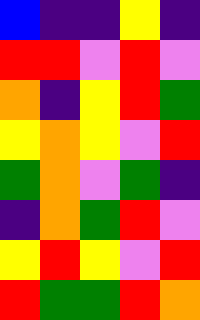[["blue", "indigo", "indigo", "yellow", "indigo"], ["red", "red", "violet", "red", "violet"], ["orange", "indigo", "yellow", "red", "green"], ["yellow", "orange", "yellow", "violet", "red"], ["green", "orange", "violet", "green", "indigo"], ["indigo", "orange", "green", "red", "violet"], ["yellow", "red", "yellow", "violet", "red"], ["red", "green", "green", "red", "orange"]]